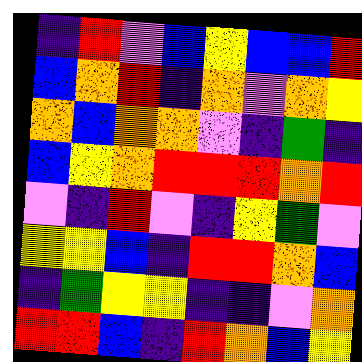[["indigo", "red", "violet", "blue", "yellow", "blue", "blue", "red"], ["blue", "orange", "red", "indigo", "orange", "violet", "orange", "yellow"], ["orange", "blue", "orange", "orange", "violet", "indigo", "green", "indigo"], ["blue", "yellow", "orange", "red", "red", "red", "orange", "red"], ["violet", "indigo", "red", "violet", "indigo", "yellow", "green", "violet"], ["yellow", "yellow", "blue", "indigo", "red", "red", "orange", "blue"], ["indigo", "green", "yellow", "yellow", "indigo", "indigo", "violet", "orange"], ["red", "red", "blue", "indigo", "red", "orange", "blue", "yellow"]]